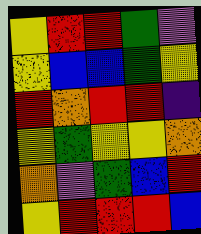[["yellow", "red", "red", "green", "violet"], ["yellow", "blue", "blue", "green", "yellow"], ["red", "orange", "red", "red", "indigo"], ["yellow", "green", "yellow", "yellow", "orange"], ["orange", "violet", "green", "blue", "red"], ["yellow", "red", "red", "red", "blue"]]